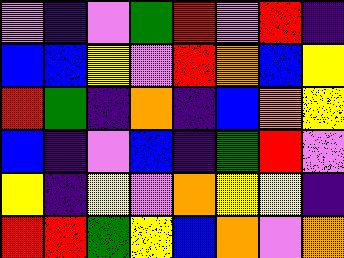[["violet", "indigo", "violet", "green", "red", "violet", "red", "indigo"], ["blue", "blue", "yellow", "violet", "red", "orange", "blue", "yellow"], ["red", "green", "indigo", "orange", "indigo", "blue", "orange", "yellow"], ["blue", "indigo", "violet", "blue", "indigo", "green", "red", "violet"], ["yellow", "indigo", "yellow", "violet", "orange", "yellow", "yellow", "indigo"], ["red", "red", "green", "yellow", "blue", "orange", "violet", "orange"]]